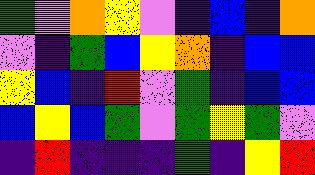[["green", "violet", "orange", "yellow", "violet", "indigo", "blue", "indigo", "orange"], ["violet", "indigo", "green", "blue", "yellow", "orange", "indigo", "blue", "blue"], ["yellow", "blue", "indigo", "red", "violet", "green", "indigo", "blue", "blue"], ["blue", "yellow", "blue", "green", "violet", "green", "yellow", "green", "violet"], ["indigo", "red", "indigo", "indigo", "indigo", "green", "indigo", "yellow", "red"]]